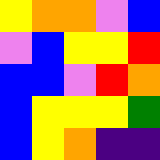[["yellow", "orange", "orange", "violet", "blue"], ["violet", "blue", "yellow", "yellow", "red"], ["blue", "blue", "violet", "red", "orange"], ["blue", "yellow", "yellow", "yellow", "green"], ["blue", "yellow", "orange", "indigo", "indigo"]]